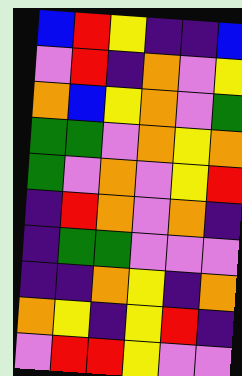[["blue", "red", "yellow", "indigo", "indigo", "blue"], ["violet", "red", "indigo", "orange", "violet", "yellow"], ["orange", "blue", "yellow", "orange", "violet", "green"], ["green", "green", "violet", "orange", "yellow", "orange"], ["green", "violet", "orange", "violet", "yellow", "red"], ["indigo", "red", "orange", "violet", "orange", "indigo"], ["indigo", "green", "green", "violet", "violet", "violet"], ["indigo", "indigo", "orange", "yellow", "indigo", "orange"], ["orange", "yellow", "indigo", "yellow", "red", "indigo"], ["violet", "red", "red", "yellow", "violet", "violet"]]